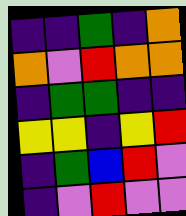[["indigo", "indigo", "green", "indigo", "orange"], ["orange", "violet", "red", "orange", "orange"], ["indigo", "green", "green", "indigo", "indigo"], ["yellow", "yellow", "indigo", "yellow", "red"], ["indigo", "green", "blue", "red", "violet"], ["indigo", "violet", "red", "violet", "violet"]]